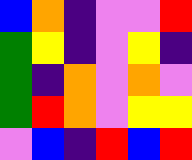[["blue", "orange", "indigo", "violet", "violet", "red"], ["green", "yellow", "indigo", "violet", "yellow", "indigo"], ["green", "indigo", "orange", "violet", "orange", "violet"], ["green", "red", "orange", "violet", "yellow", "yellow"], ["violet", "blue", "indigo", "red", "blue", "red"]]